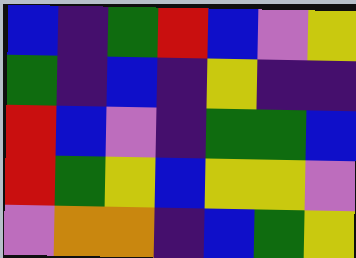[["blue", "indigo", "green", "red", "blue", "violet", "yellow"], ["green", "indigo", "blue", "indigo", "yellow", "indigo", "indigo"], ["red", "blue", "violet", "indigo", "green", "green", "blue"], ["red", "green", "yellow", "blue", "yellow", "yellow", "violet"], ["violet", "orange", "orange", "indigo", "blue", "green", "yellow"]]